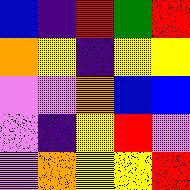[["blue", "indigo", "red", "green", "red"], ["orange", "yellow", "indigo", "yellow", "yellow"], ["violet", "violet", "orange", "blue", "blue"], ["violet", "indigo", "yellow", "red", "violet"], ["violet", "orange", "yellow", "yellow", "red"]]